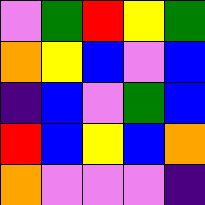[["violet", "green", "red", "yellow", "green"], ["orange", "yellow", "blue", "violet", "blue"], ["indigo", "blue", "violet", "green", "blue"], ["red", "blue", "yellow", "blue", "orange"], ["orange", "violet", "violet", "violet", "indigo"]]